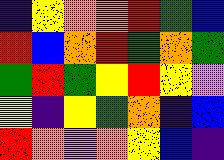[["indigo", "yellow", "orange", "orange", "red", "green", "blue"], ["red", "blue", "orange", "red", "green", "orange", "green"], ["green", "red", "green", "yellow", "red", "yellow", "violet"], ["yellow", "indigo", "yellow", "green", "orange", "indigo", "blue"], ["red", "orange", "violet", "orange", "yellow", "blue", "indigo"]]